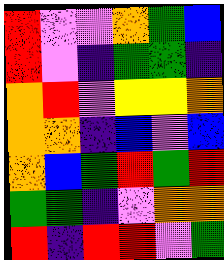[["red", "violet", "violet", "orange", "green", "blue"], ["red", "violet", "indigo", "green", "green", "indigo"], ["orange", "red", "violet", "yellow", "yellow", "orange"], ["orange", "orange", "indigo", "blue", "violet", "blue"], ["orange", "blue", "green", "red", "green", "red"], ["green", "green", "indigo", "violet", "orange", "orange"], ["red", "indigo", "red", "red", "violet", "green"]]